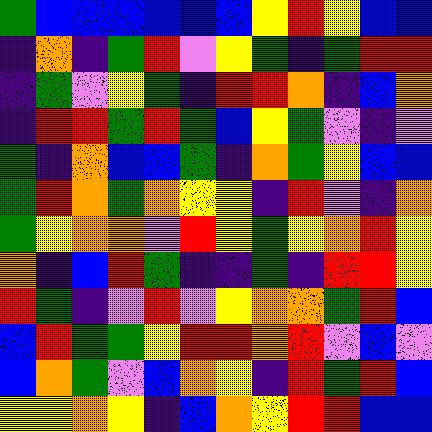[["green", "blue", "blue", "blue", "blue", "blue", "blue", "yellow", "red", "yellow", "blue", "blue"], ["indigo", "orange", "indigo", "green", "red", "violet", "yellow", "green", "indigo", "green", "red", "red"], ["indigo", "green", "violet", "yellow", "green", "indigo", "red", "red", "orange", "indigo", "blue", "orange"], ["indigo", "red", "red", "green", "red", "green", "blue", "yellow", "green", "violet", "indigo", "violet"], ["green", "indigo", "orange", "blue", "blue", "green", "indigo", "orange", "green", "yellow", "blue", "blue"], ["green", "red", "orange", "green", "orange", "yellow", "yellow", "indigo", "red", "violet", "indigo", "orange"], ["green", "yellow", "orange", "orange", "violet", "red", "yellow", "green", "yellow", "orange", "red", "yellow"], ["orange", "indigo", "blue", "red", "green", "indigo", "indigo", "green", "indigo", "red", "red", "yellow"], ["red", "green", "indigo", "violet", "red", "violet", "yellow", "orange", "orange", "green", "red", "blue"], ["blue", "red", "green", "green", "yellow", "red", "red", "orange", "red", "violet", "blue", "violet"], ["blue", "orange", "green", "violet", "blue", "orange", "yellow", "indigo", "red", "green", "red", "blue"], ["yellow", "yellow", "orange", "yellow", "indigo", "blue", "orange", "yellow", "red", "red", "blue", "blue"]]